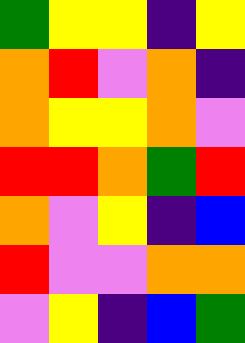[["green", "yellow", "yellow", "indigo", "yellow"], ["orange", "red", "violet", "orange", "indigo"], ["orange", "yellow", "yellow", "orange", "violet"], ["red", "red", "orange", "green", "red"], ["orange", "violet", "yellow", "indigo", "blue"], ["red", "violet", "violet", "orange", "orange"], ["violet", "yellow", "indigo", "blue", "green"]]